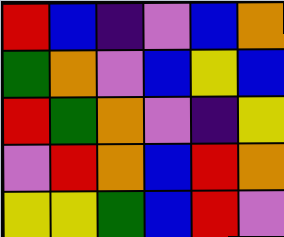[["red", "blue", "indigo", "violet", "blue", "orange"], ["green", "orange", "violet", "blue", "yellow", "blue"], ["red", "green", "orange", "violet", "indigo", "yellow"], ["violet", "red", "orange", "blue", "red", "orange"], ["yellow", "yellow", "green", "blue", "red", "violet"]]